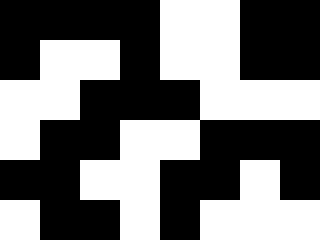[["black", "black", "black", "black", "white", "white", "black", "black"], ["black", "white", "white", "black", "white", "white", "black", "black"], ["white", "white", "black", "black", "black", "white", "white", "white"], ["white", "black", "black", "white", "white", "black", "black", "black"], ["black", "black", "white", "white", "black", "black", "white", "black"], ["white", "black", "black", "white", "black", "white", "white", "white"]]